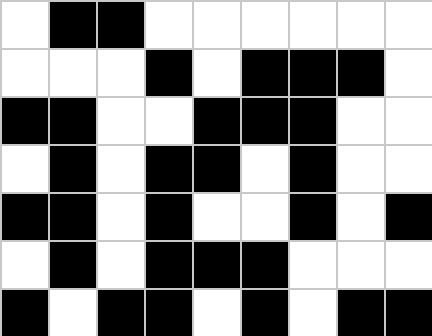[["white", "black", "black", "white", "white", "white", "white", "white", "white"], ["white", "white", "white", "black", "white", "black", "black", "black", "white"], ["black", "black", "white", "white", "black", "black", "black", "white", "white"], ["white", "black", "white", "black", "black", "white", "black", "white", "white"], ["black", "black", "white", "black", "white", "white", "black", "white", "black"], ["white", "black", "white", "black", "black", "black", "white", "white", "white"], ["black", "white", "black", "black", "white", "black", "white", "black", "black"]]